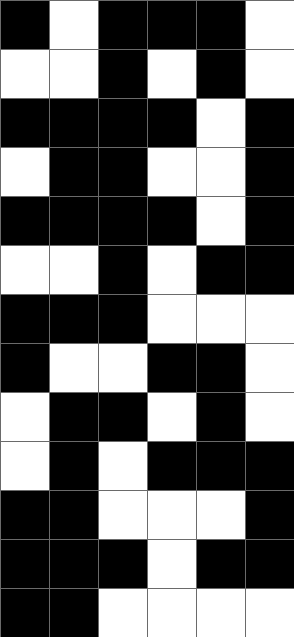[["black", "white", "black", "black", "black", "white"], ["white", "white", "black", "white", "black", "white"], ["black", "black", "black", "black", "white", "black"], ["white", "black", "black", "white", "white", "black"], ["black", "black", "black", "black", "white", "black"], ["white", "white", "black", "white", "black", "black"], ["black", "black", "black", "white", "white", "white"], ["black", "white", "white", "black", "black", "white"], ["white", "black", "black", "white", "black", "white"], ["white", "black", "white", "black", "black", "black"], ["black", "black", "white", "white", "white", "black"], ["black", "black", "black", "white", "black", "black"], ["black", "black", "white", "white", "white", "white"]]